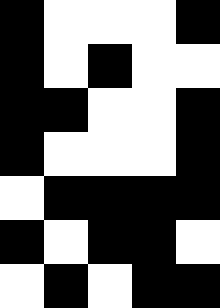[["black", "white", "white", "white", "black"], ["black", "white", "black", "white", "white"], ["black", "black", "white", "white", "black"], ["black", "white", "white", "white", "black"], ["white", "black", "black", "black", "black"], ["black", "white", "black", "black", "white"], ["white", "black", "white", "black", "black"]]